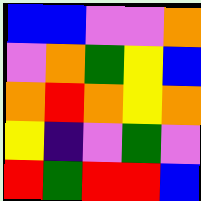[["blue", "blue", "violet", "violet", "orange"], ["violet", "orange", "green", "yellow", "blue"], ["orange", "red", "orange", "yellow", "orange"], ["yellow", "indigo", "violet", "green", "violet"], ["red", "green", "red", "red", "blue"]]